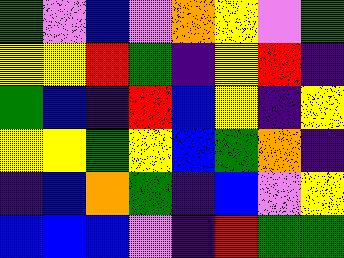[["green", "violet", "blue", "violet", "orange", "yellow", "violet", "green"], ["yellow", "yellow", "red", "green", "indigo", "yellow", "red", "indigo"], ["green", "blue", "indigo", "red", "blue", "yellow", "indigo", "yellow"], ["yellow", "yellow", "green", "yellow", "blue", "green", "orange", "indigo"], ["indigo", "blue", "orange", "green", "indigo", "blue", "violet", "yellow"], ["blue", "blue", "blue", "violet", "indigo", "red", "green", "green"]]